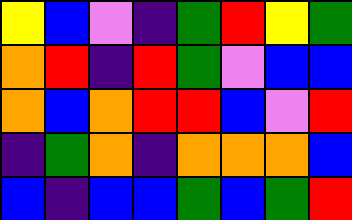[["yellow", "blue", "violet", "indigo", "green", "red", "yellow", "green"], ["orange", "red", "indigo", "red", "green", "violet", "blue", "blue"], ["orange", "blue", "orange", "red", "red", "blue", "violet", "red"], ["indigo", "green", "orange", "indigo", "orange", "orange", "orange", "blue"], ["blue", "indigo", "blue", "blue", "green", "blue", "green", "red"]]